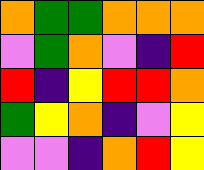[["orange", "green", "green", "orange", "orange", "orange"], ["violet", "green", "orange", "violet", "indigo", "red"], ["red", "indigo", "yellow", "red", "red", "orange"], ["green", "yellow", "orange", "indigo", "violet", "yellow"], ["violet", "violet", "indigo", "orange", "red", "yellow"]]